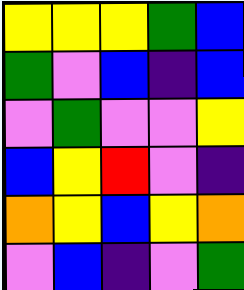[["yellow", "yellow", "yellow", "green", "blue"], ["green", "violet", "blue", "indigo", "blue"], ["violet", "green", "violet", "violet", "yellow"], ["blue", "yellow", "red", "violet", "indigo"], ["orange", "yellow", "blue", "yellow", "orange"], ["violet", "blue", "indigo", "violet", "green"]]